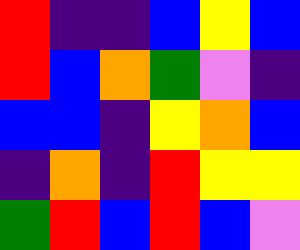[["red", "indigo", "indigo", "blue", "yellow", "blue"], ["red", "blue", "orange", "green", "violet", "indigo"], ["blue", "blue", "indigo", "yellow", "orange", "blue"], ["indigo", "orange", "indigo", "red", "yellow", "yellow"], ["green", "red", "blue", "red", "blue", "violet"]]